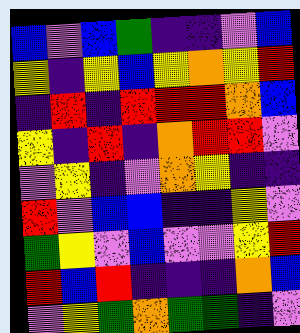[["blue", "violet", "blue", "green", "indigo", "indigo", "violet", "blue"], ["yellow", "indigo", "yellow", "blue", "yellow", "orange", "yellow", "red"], ["indigo", "red", "indigo", "red", "red", "red", "orange", "blue"], ["yellow", "indigo", "red", "indigo", "orange", "red", "red", "violet"], ["violet", "yellow", "indigo", "violet", "orange", "yellow", "indigo", "indigo"], ["red", "violet", "blue", "blue", "indigo", "indigo", "yellow", "violet"], ["green", "yellow", "violet", "blue", "violet", "violet", "yellow", "red"], ["red", "blue", "red", "indigo", "indigo", "indigo", "orange", "blue"], ["violet", "yellow", "green", "orange", "green", "green", "indigo", "violet"]]